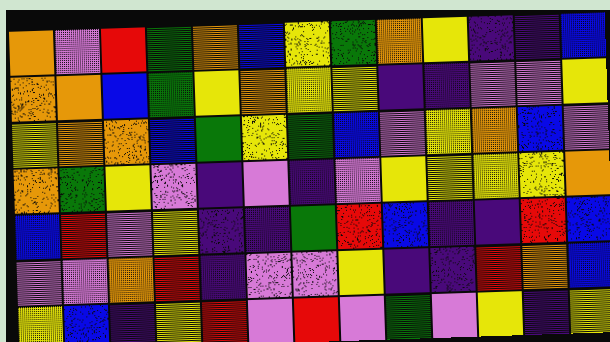[["orange", "violet", "red", "green", "orange", "blue", "yellow", "green", "orange", "yellow", "indigo", "indigo", "blue"], ["orange", "orange", "blue", "green", "yellow", "orange", "yellow", "yellow", "indigo", "indigo", "violet", "violet", "yellow"], ["yellow", "orange", "orange", "blue", "green", "yellow", "green", "blue", "violet", "yellow", "orange", "blue", "violet"], ["orange", "green", "yellow", "violet", "indigo", "violet", "indigo", "violet", "yellow", "yellow", "yellow", "yellow", "orange"], ["blue", "red", "violet", "yellow", "indigo", "indigo", "green", "red", "blue", "indigo", "indigo", "red", "blue"], ["violet", "violet", "orange", "red", "indigo", "violet", "violet", "yellow", "indigo", "indigo", "red", "orange", "blue"], ["yellow", "blue", "indigo", "yellow", "red", "violet", "red", "violet", "green", "violet", "yellow", "indigo", "yellow"]]